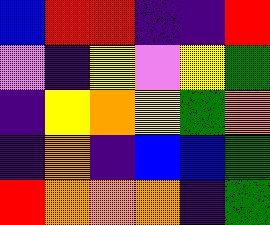[["blue", "red", "red", "indigo", "indigo", "red"], ["violet", "indigo", "yellow", "violet", "yellow", "green"], ["indigo", "yellow", "orange", "yellow", "green", "orange"], ["indigo", "orange", "indigo", "blue", "blue", "green"], ["red", "orange", "orange", "orange", "indigo", "green"]]